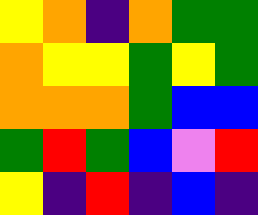[["yellow", "orange", "indigo", "orange", "green", "green"], ["orange", "yellow", "yellow", "green", "yellow", "green"], ["orange", "orange", "orange", "green", "blue", "blue"], ["green", "red", "green", "blue", "violet", "red"], ["yellow", "indigo", "red", "indigo", "blue", "indigo"]]